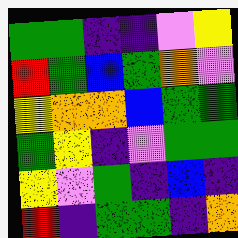[["green", "green", "indigo", "indigo", "violet", "yellow"], ["red", "green", "blue", "green", "orange", "violet"], ["yellow", "orange", "orange", "blue", "green", "green"], ["green", "yellow", "indigo", "violet", "green", "green"], ["yellow", "violet", "green", "indigo", "blue", "indigo"], ["red", "indigo", "green", "green", "indigo", "orange"]]